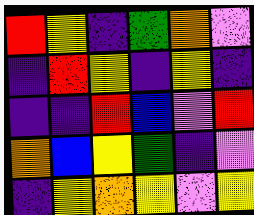[["red", "yellow", "indigo", "green", "orange", "violet"], ["indigo", "red", "yellow", "indigo", "yellow", "indigo"], ["indigo", "indigo", "red", "blue", "violet", "red"], ["orange", "blue", "yellow", "green", "indigo", "violet"], ["indigo", "yellow", "orange", "yellow", "violet", "yellow"]]